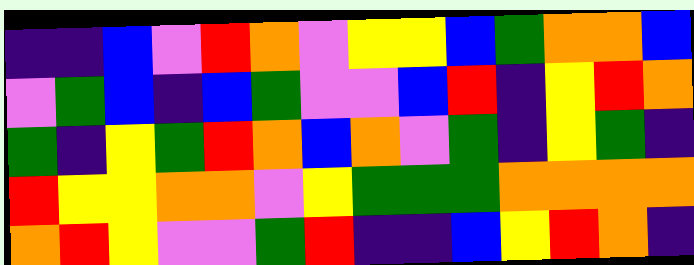[["indigo", "indigo", "blue", "violet", "red", "orange", "violet", "yellow", "yellow", "blue", "green", "orange", "orange", "blue"], ["violet", "green", "blue", "indigo", "blue", "green", "violet", "violet", "blue", "red", "indigo", "yellow", "red", "orange"], ["green", "indigo", "yellow", "green", "red", "orange", "blue", "orange", "violet", "green", "indigo", "yellow", "green", "indigo"], ["red", "yellow", "yellow", "orange", "orange", "violet", "yellow", "green", "green", "green", "orange", "orange", "orange", "orange"], ["orange", "red", "yellow", "violet", "violet", "green", "red", "indigo", "indigo", "blue", "yellow", "red", "orange", "indigo"]]